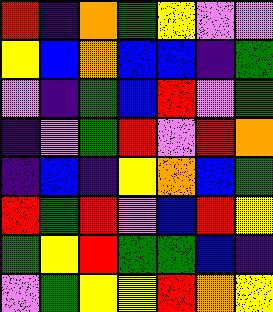[["red", "indigo", "orange", "green", "yellow", "violet", "violet"], ["yellow", "blue", "orange", "blue", "blue", "indigo", "green"], ["violet", "indigo", "green", "blue", "red", "violet", "green"], ["indigo", "violet", "green", "red", "violet", "red", "orange"], ["indigo", "blue", "indigo", "yellow", "orange", "blue", "green"], ["red", "green", "red", "violet", "blue", "red", "yellow"], ["green", "yellow", "red", "green", "green", "blue", "indigo"], ["violet", "green", "yellow", "yellow", "red", "orange", "yellow"]]